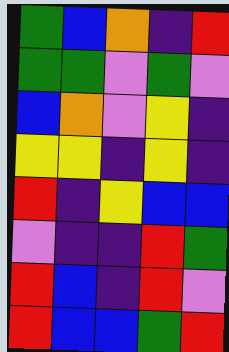[["green", "blue", "orange", "indigo", "red"], ["green", "green", "violet", "green", "violet"], ["blue", "orange", "violet", "yellow", "indigo"], ["yellow", "yellow", "indigo", "yellow", "indigo"], ["red", "indigo", "yellow", "blue", "blue"], ["violet", "indigo", "indigo", "red", "green"], ["red", "blue", "indigo", "red", "violet"], ["red", "blue", "blue", "green", "red"]]